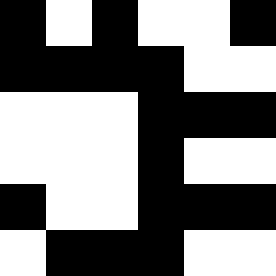[["black", "white", "black", "white", "white", "black"], ["black", "black", "black", "black", "white", "white"], ["white", "white", "white", "black", "black", "black"], ["white", "white", "white", "black", "white", "white"], ["black", "white", "white", "black", "black", "black"], ["white", "black", "black", "black", "white", "white"]]